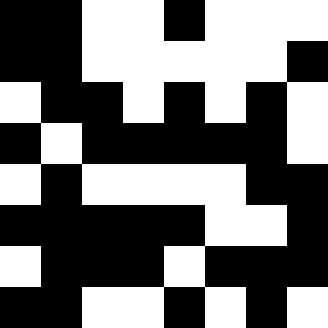[["black", "black", "white", "white", "black", "white", "white", "white"], ["black", "black", "white", "white", "white", "white", "white", "black"], ["white", "black", "black", "white", "black", "white", "black", "white"], ["black", "white", "black", "black", "black", "black", "black", "white"], ["white", "black", "white", "white", "white", "white", "black", "black"], ["black", "black", "black", "black", "black", "white", "white", "black"], ["white", "black", "black", "black", "white", "black", "black", "black"], ["black", "black", "white", "white", "black", "white", "black", "white"]]